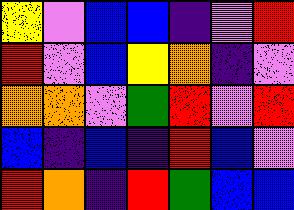[["yellow", "violet", "blue", "blue", "indigo", "violet", "red"], ["red", "violet", "blue", "yellow", "orange", "indigo", "violet"], ["orange", "orange", "violet", "green", "red", "violet", "red"], ["blue", "indigo", "blue", "indigo", "red", "blue", "violet"], ["red", "orange", "indigo", "red", "green", "blue", "blue"]]